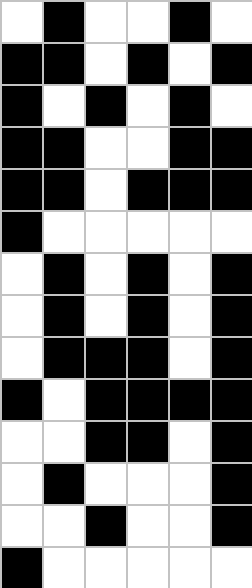[["white", "black", "white", "white", "black", "white"], ["black", "black", "white", "black", "white", "black"], ["black", "white", "black", "white", "black", "white"], ["black", "black", "white", "white", "black", "black"], ["black", "black", "white", "black", "black", "black"], ["black", "white", "white", "white", "white", "white"], ["white", "black", "white", "black", "white", "black"], ["white", "black", "white", "black", "white", "black"], ["white", "black", "black", "black", "white", "black"], ["black", "white", "black", "black", "black", "black"], ["white", "white", "black", "black", "white", "black"], ["white", "black", "white", "white", "white", "black"], ["white", "white", "black", "white", "white", "black"], ["black", "white", "white", "white", "white", "white"]]